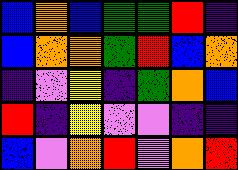[["blue", "orange", "blue", "green", "green", "red", "indigo"], ["blue", "orange", "orange", "green", "red", "blue", "orange"], ["indigo", "violet", "yellow", "indigo", "green", "orange", "blue"], ["red", "indigo", "yellow", "violet", "violet", "indigo", "indigo"], ["blue", "violet", "orange", "red", "violet", "orange", "red"]]